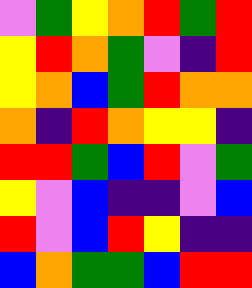[["violet", "green", "yellow", "orange", "red", "green", "red"], ["yellow", "red", "orange", "green", "violet", "indigo", "red"], ["yellow", "orange", "blue", "green", "red", "orange", "orange"], ["orange", "indigo", "red", "orange", "yellow", "yellow", "indigo"], ["red", "red", "green", "blue", "red", "violet", "green"], ["yellow", "violet", "blue", "indigo", "indigo", "violet", "blue"], ["red", "violet", "blue", "red", "yellow", "indigo", "indigo"], ["blue", "orange", "green", "green", "blue", "red", "red"]]